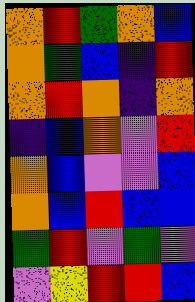[["orange", "red", "green", "orange", "blue"], ["orange", "green", "blue", "indigo", "red"], ["orange", "red", "orange", "indigo", "orange"], ["indigo", "blue", "orange", "violet", "red"], ["orange", "blue", "violet", "violet", "blue"], ["orange", "blue", "red", "blue", "blue"], ["green", "red", "violet", "green", "violet"], ["violet", "yellow", "red", "red", "blue"]]